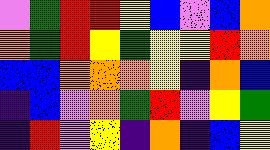[["violet", "green", "red", "red", "yellow", "blue", "violet", "blue", "orange"], ["orange", "green", "red", "yellow", "green", "yellow", "yellow", "red", "orange"], ["blue", "blue", "orange", "orange", "orange", "yellow", "indigo", "orange", "blue"], ["indigo", "blue", "violet", "orange", "green", "red", "violet", "yellow", "green"], ["indigo", "red", "violet", "yellow", "indigo", "orange", "indigo", "blue", "yellow"]]